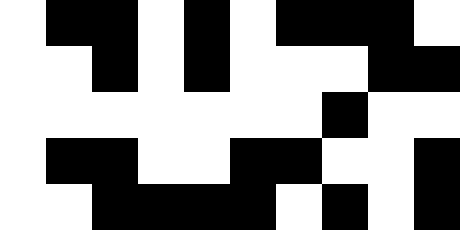[["white", "black", "black", "white", "black", "white", "black", "black", "black", "white"], ["white", "white", "black", "white", "black", "white", "white", "white", "black", "black"], ["white", "white", "white", "white", "white", "white", "white", "black", "white", "white"], ["white", "black", "black", "white", "white", "black", "black", "white", "white", "black"], ["white", "white", "black", "black", "black", "black", "white", "black", "white", "black"]]